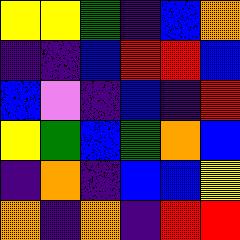[["yellow", "yellow", "green", "indigo", "blue", "orange"], ["indigo", "indigo", "blue", "red", "red", "blue"], ["blue", "violet", "indigo", "blue", "indigo", "red"], ["yellow", "green", "blue", "green", "orange", "blue"], ["indigo", "orange", "indigo", "blue", "blue", "yellow"], ["orange", "indigo", "orange", "indigo", "red", "red"]]